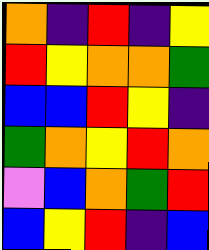[["orange", "indigo", "red", "indigo", "yellow"], ["red", "yellow", "orange", "orange", "green"], ["blue", "blue", "red", "yellow", "indigo"], ["green", "orange", "yellow", "red", "orange"], ["violet", "blue", "orange", "green", "red"], ["blue", "yellow", "red", "indigo", "blue"]]